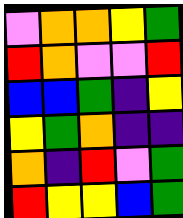[["violet", "orange", "orange", "yellow", "green"], ["red", "orange", "violet", "violet", "red"], ["blue", "blue", "green", "indigo", "yellow"], ["yellow", "green", "orange", "indigo", "indigo"], ["orange", "indigo", "red", "violet", "green"], ["red", "yellow", "yellow", "blue", "green"]]